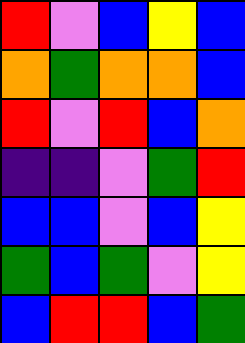[["red", "violet", "blue", "yellow", "blue"], ["orange", "green", "orange", "orange", "blue"], ["red", "violet", "red", "blue", "orange"], ["indigo", "indigo", "violet", "green", "red"], ["blue", "blue", "violet", "blue", "yellow"], ["green", "blue", "green", "violet", "yellow"], ["blue", "red", "red", "blue", "green"]]